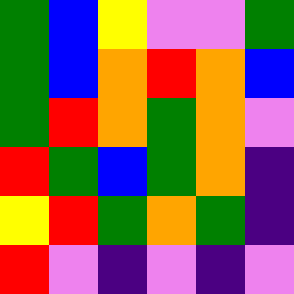[["green", "blue", "yellow", "violet", "violet", "green"], ["green", "blue", "orange", "red", "orange", "blue"], ["green", "red", "orange", "green", "orange", "violet"], ["red", "green", "blue", "green", "orange", "indigo"], ["yellow", "red", "green", "orange", "green", "indigo"], ["red", "violet", "indigo", "violet", "indigo", "violet"]]